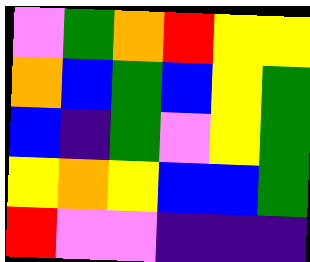[["violet", "green", "orange", "red", "yellow", "yellow"], ["orange", "blue", "green", "blue", "yellow", "green"], ["blue", "indigo", "green", "violet", "yellow", "green"], ["yellow", "orange", "yellow", "blue", "blue", "green"], ["red", "violet", "violet", "indigo", "indigo", "indigo"]]